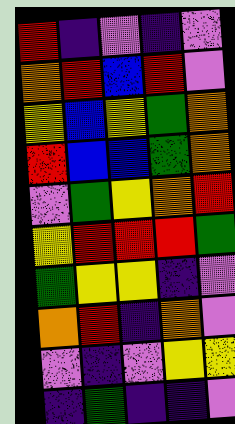[["red", "indigo", "violet", "indigo", "violet"], ["orange", "red", "blue", "red", "violet"], ["yellow", "blue", "yellow", "green", "orange"], ["red", "blue", "blue", "green", "orange"], ["violet", "green", "yellow", "orange", "red"], ["yellow", "red", "red", "red", "green"], ["green", "yellow", "yellow", "indigo", "violet"], ["orange", "red", "indigo", "orange", "violet"], ["violet", "indigo", "violet", "yellow", "yellow"], ["indigo", "green", "indigo", "indigo", "violet"]]